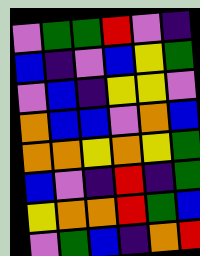[["violet", "green", "green", "red", "violet", "indigo"], ["blue", "indigo", "violet", "blue", "yellow", "green"], ["violet", "blue", "indigo", "yellow", "yellow", "violet"], ["orange", "blue", "blue", "violet", "orange", "blue"], ["orange", "orange", "yellow", "orange", "yellow", "green"], ["blue", "violet", "indigo", "red", "indigo", "green"], ["yellow", "orange", "orange", "red", "green", "blue"], ["violet", "green", "blue", "indigo", "orange", "red"]]